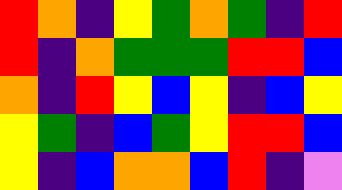[["red", "orange", "indigo", "yellow", "green", "orange", "green", "indigo", "red"], ["red", "indigo", "orange", "green", "green", "green", "red", "red", "blue"], ["orange", "indigo", "red", "yellow", "blue", "yellow", "indigo", "blue", "yellow"], ["yellow", "green", "indigo", "blue", "green", "yellow", "red", "red", "blue"], ["yellow", "indigo", "blue", "orange", "orange", "blue", "red", "indigo", "violet"]]